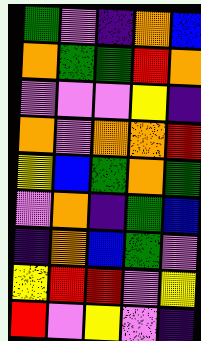[["green", "violet", "indigo", "orange", "blue"], ["orange", "green", "green", "red", "orange"], ["violet", "violet", "violet", "yellow", "indigo"], ["orange", "violet", "orange", "orange", "red"], ["yellow", "blue", "green", "orange", "green"], ["violet", "orange", "indigo", "green", "blue"], ["indigo", "orange", "blue", "green", "violet"], ["yellow", "red", "red", "violet", "yellow"], ["red", "violet", "yellow", "violet", "indigo"]]